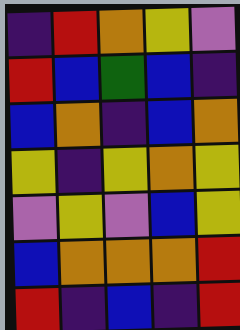[["indigo", "red", "orange", "yellow", "violet"], ["red", "blue", "green", "blue", "indigo"], ["blue", "orange", "indigo", "blue", "orange"], ["yellow", "indigo", "yellow", "orange", "yellow"], ["violet", "yellow", "violet", "blue", "yellow"], ["blue", "orange", "orange", "orange", "red"], ["red", "indigo", "blue", "indigo", "red"]]